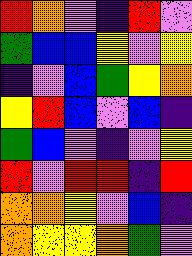[["red", "orange", "violet", "indigo", "red", "violet"], ["green", "blue", "blue", "yellow", "violet", "yellow"], ["indigo", "violet", "blue", "green", "yellow", "orange"], ["yellow", "red", "blue", "violet", "blue", "indigo"], ["green", "blue", "violet", "indigo", "violet", "yellow"], ["red", "violet", "red", "red", "indigo", "red"], ["orange", "orange", "yellow", "violet", "blue", "indigo"], ["orange", "yellow", "yellow", "orange", "green", "violet"]]